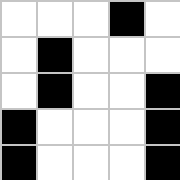[["white", "white", "white", "black", "white"], ["white", "black", "white", "white", "white"], ["white", "black", "white", "white", "black"], ["black", "white", "white", "white", "black"], ["black", "white", "white", "white", "black"]]